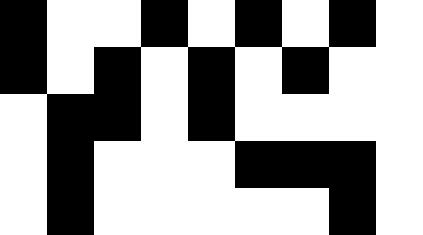[["black", "white", "white", "black", "white", "black", "white", "black", "white"], ["black", "white", "black", "white", "black", "white", "black", "white", "white"], ["white", "black", "black", "white", "black", "white", "white", "white", "white"], ["white", "black", "white", "white", "white", "black", "black", "black", "white"], ["white", "black", "white", "white", "white", "white", "white", "black", "white"]]